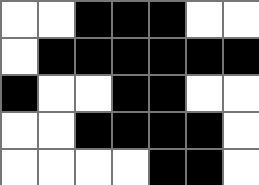[["white", "white", "black", "black", "black", "white", "white"], ["white", "black", "black", "black", "black", "black", "black"], ["black", "white", "white", "black", "black", "white", "white"], ["white", "white", "black", "black", "black", "black", "white"], ["white", "white", "white", "white", "black", "black", "white"]]